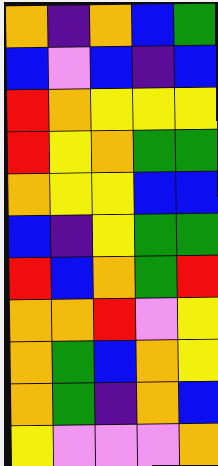[["orange", "indigo", "orange", "blue", "green"], ["blue", "violet", "blue", "indigo", "blue"], ["red", "orange", "yellow", "yellow", "yellow"], ["red", "yellow", "orange", "green", "green"], ["orange", "yellow", "yellow", "blue", "blue"], ["blue", "indigo", "yellow", "green", "green"], ["red", "blue", "orange", "green", "red"], ["orange", "orange", "red", "violet", "yellow"], ["orange", "green", "blue", "orange", "yellow"], ["orange", "green", "indigo", "orange", "blue"], ["yellow", "violet", "violet", "violet", "orange"]]